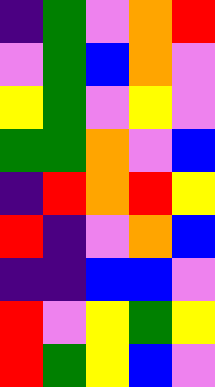[["indigo", "green", "violet", "orange", "red"], ["violet", "green", "blue", "orange", "violet"], ["yellow", "green", "violet", "yellow", "violet"], ["green", "green", "orange", "violet", "blue"], ["indigo", "red", "orange", "red", "yellow"], ["red", "indigo", "violet", "orange", "blue"], ["indigo", "indigo", "blue", "blue", "violet"], ["red", "violet", "yellow", "green", "yellow"], ["red", "green", "yellow", "blue", "violet"]]